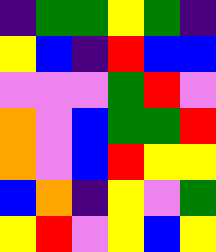[["indigo", "green", "green", "yellow", "green", "indigo"], ["yellow", "blue", "indigo", "red", "blue", "blue"], ["violet", "violet", "violet", "green", "red", "violet"], ["orange", "violet", "blue", "green", "green", "red"], ["orange", "violet", "blue", "red", "yellow", "yellow"], ["blue", "orange", "indigo", "yellow", "violet", "green"], ["yellow", "red", "violet", "yellow", "blue", "yellow"]]